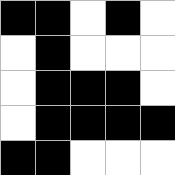[["black", "black", "white", "black", "white"], ["white", "black", "white", "white", "white"], ["white", "black", "black", "black", "white"], ["white", "black", "black", "black", "black"], ["black", "black", "white", "white", "white"]]